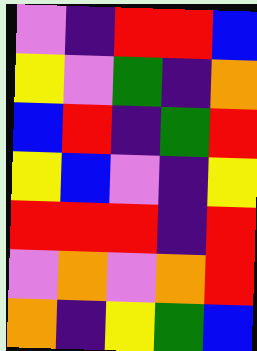[["violet", "indigo", "red", "red", "blue"], ["yellow", "violet", "green", "indigo", "orange"], ["blue", "red", "indigo", "green", "red"], ["yellow", "blue", "violet", "indigo", "yellow"], ["red", "red", "red", "indigo", "red"], ["violet", "orange", "violet", "orange", "red"], ["orange", "indigo", "yellow", "green", "blue"]]